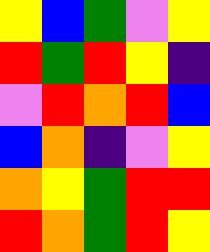[["yellow", "blue", "green", "violet", "yellow"], ["red", "green", "red", "yellow", "indigo"], ["violet", "red", "orange", "red", "blue"], ["blue", "orange", "indigo", "violet", "yellow"], ["orange", "yellow", "green", "red", "red"], ["red", "orange", "green", "red", "yellow"]]